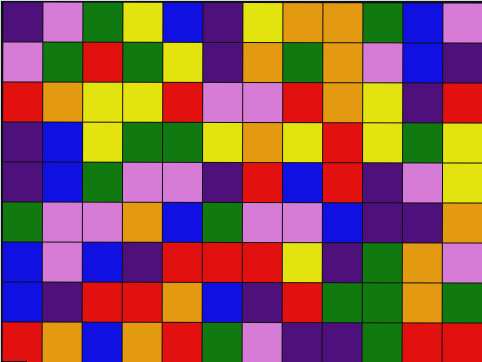[["indigo", "violet", "green", "yellow", "blue", "indigo", "yellow", "orange", "orange", "green", "blue", "violet"], ["violet", "green", "red", "green", "yellow", "indigo", "orange", "green", "orange", "violet", "blue", "indigo"], ["red", "orange", "yellow", "yellow", "red", "violet", "violet", "red", "orange", "yellow", "indigo", "red"], ["indigo", "blue", "yellow", "green", "green", "yellow", "orange", "yellow", "red", "yellow", "green", "yellow"], ["indigo", "blue", "green", "violet", "violet", "indigo", "red", "blue", "red", "indigo", "violet", "yellow"], ["green", "violet", "violet", "orange", "blue", "green", "violet", "violet", "blue", "indigo", "indigo", "orange"], ["blue", "violet", "blue", "indigo", "red", "red", "red", "yellow", "indigo", "green", "orange", "violet"], ["blue", "indigo", "red", "red", "orange", "blue", "indigo", "red", "green", "green", "orange", "green"], ["red", "orange", "blue", "orange", "red", "green", "violet", "indigo", "indigo", "green", "red", "red"]]